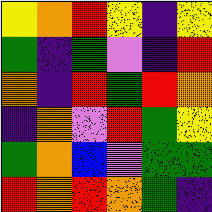[["yellow", "orange", "red", "yellow", "indigo", "yellow"], ["green", "indigo", "green", "violet", "indigo", "red"], ["orange", "indigo", "red", "green", "red", "orange"], ["indigo", "orange", "violet", "red", "green", "yellow"], ["green", "orange", "blue", "violet", "green", "green"], ["red", "orange", "red", "orange", "green", "indigo"]]